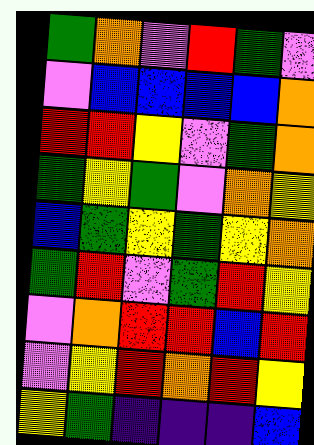[["green", "orange", "violet", "red", "green", "violet"], ["violet", "blue", "blue", "blue", "blue", "orange"], ["red", "red", "yellow", "violet", "green", "orange"], ["green", "yellow", "green", "violet", "orange", "yellow"], ["blue", "green", "yellow", "green", "yellow", "orange"], ["green", "red", "violet", "green", "red", "yellow"], ["violet", "orange", "red", "red", "blue", "red"], ["violet", "yellow", "red", "orange", "red", "yellow"], ["yellow", "green", "indigo", "indigo", "indigo", "blue"]]